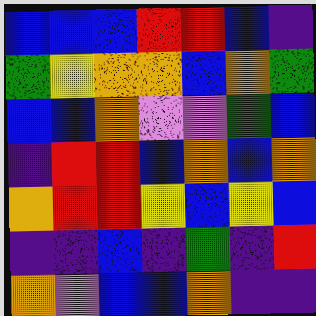[["blue", "blue", "blue", "red", "red", "blue", "indigo"], ["green", "yellow", "orange", "orange", "blue", "orange", "green"], ["blue", "blue", "orange", "violet", "violet", "green", "blue"], ["indigo", "red", "red", "blue", "orange", "blue", "orange"], ["orange", "red", "red", "yellow", "blue", "yellow", "blue"], ["indigo", "indigo", "blue", "indigo", "green", "indigo", "red"], ["orange", "violet", "blue", "blue", "orange", "indigo", "indigo"]]